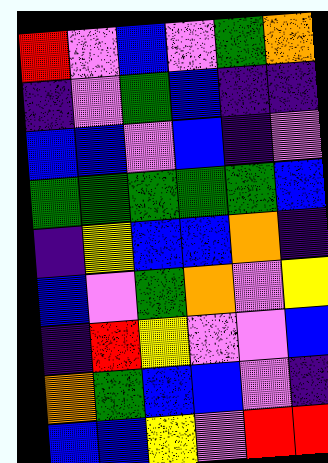[["red", "violet", "blue", "violet", "green", "orange"], ["indigo", "violet", "green", "blue", "indigo", "indigo"], ["blue", "blue", "violet", "blue", "indigo", "violet"], ["green", "green", "green", "green", "green", "blue"], ["indigo", "yellow", "blue", "blue", "orange", "indigo"], ["blue", "violet", "green", "orange", "violet", "yellow"], ["indigo", "red", "yellow", "violet", "violet", "blue"], ["orange", "green", "blue", "blue", "violet", "indigo"], ["blue", "blue", "yellow", "violet", "red", "red"]]